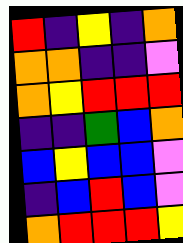[["red", "indigo", "yellow", "indigo", "orange"], ["orange", "orange", "indigo", "indigo", "violet"], ["orange", "yellow", "red", "red", "red"], ["indigo", "indigo", "green", "blue", "orange"], ["blue", "yellow", "blue", "blue", "violet"], ["indigo", "blue", "red", "blue", "violet"], ["orange", "red", "red", "red", "yellow"]]